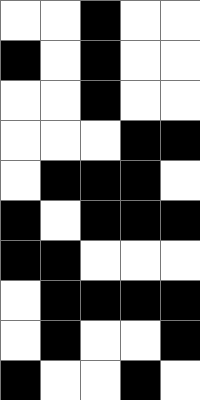[["white", "white", "black", "white", "white"], ["black", "white", "black", "white", "white"], ["white", "white", "black", "white", "white"], ["white", "white", "white", "black", "black"], ["white", "black", "black", "black", "white"], ["black", "white", "black", "black", "black"], ["black", "black", "white", "white", "white"], ["white", "black", "black", "black", "black"], ["white", "black", "white", "white", "black"], ["black", "white", "white", "black", "white"]]